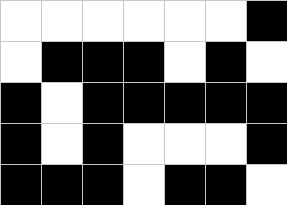[["white", "white", "white", "white", "white", "white", "black"], ["white", "black", "black", "black", "white", "black", "white"], ["black", "white", "black", "black", "black", "black", "black"], ["black", "white", "black", "white", "white", "white", "black"], ["black", "black", "black", "white", "black", "black", "white"]]